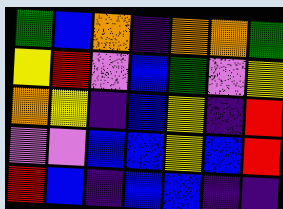[["green", "blue", "orange", "indigo", "orange", "orange", "green"], ["yellow", "red", "violet", "blue", "green", "violet", "yellow"], ["orange", "yellow", "indigo", "blue", "yellow", "indigo", "red"], ["violet", "violet", "blue", "blue", "yellow", "blue", "red"], ["red", "blue", "indigo", "blue", "blue", "indigo", "indigo"]]